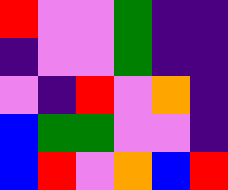[["red", "violet", "violet", "green", "indigo", "indigo"], ["indigo", "violet", "violet", "green", "indigo", "indigo"], ["violet", "indigo", "red", "violet", "orange", "indigo"], ["blue", "green", "green", "violet", "violet", "indigo"], ["blue", "red", "violet", "orange", "blue", "red"]]